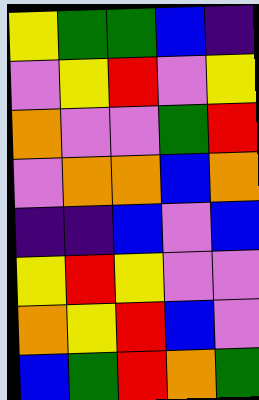[["yellow", "green", "green", "blue", "indigo"], ["violet", "yellow", "red", "violet", "yellow"], ["orange", "violet", "violet", "green", "red"], ["violet", "orange", "orange", "blue", "orange"], ["indigo", "indigo", "blue", "violet", "blue"], ["yellow", "red", "yellow", "violet", "violet"], ["orange", "yellow", "red", "blue", "violet"], ["blue", "green", "red", "orange", "green"]]